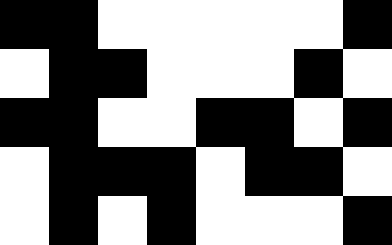[["black", "black", "white", "white", "white", "white", "white", "black"], ["white", "black", "black", "white", "white", "white", "black", "white"], ["black", "black", "white", "white", "black", "black", "white", "black"], ["white", "black", "black", "black", "white", "black", "black", "white"], ["white", "black", "white", "black", "white", "white", "white", "black"]]